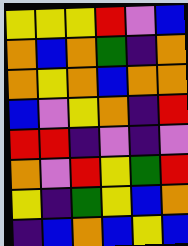[["yellow", "yellow", "yellow", "red", "violet", "blue"], ["orange", "blue", "orange", "green", "indigo", "orange"], ["orange", "yellow", "orange", "blue", "orange", "orange"], ["blue", "violet", "yellow", "orange", "indigo", "red"], ["red", "red", "indigo", "violet", "indigo", "violet"], ["orange", "violet", "red", "yellow", "green", "red"], ["yellow", "indigo", "green", "yellow", "blue", "orange"], ["indigo", "blue", "orange", "blue", "yellow", "blue"]]